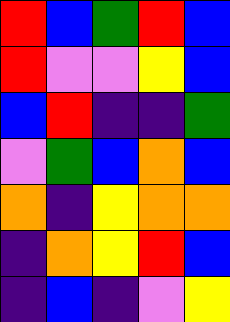[["red", "blue", "green", "red", "blue"], ["red", "violet", "violet", "yellow", "blue"], ["blue", "red", "indigo", "indigo", "green"], ["violet", "green", "blue", "orange", "blue"], ["orange", "indigo", "yellow", "orange", "orange"], ["indigo", "orange", "yellow", "red", "blue"], ["indigo", "blue", "indigo", "violet", "yellow"]]